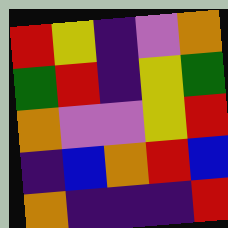[["red", "yellow", "indigo", "violet", "orange"], ["green", "red", "indigo", "yellow", "green"], ["orange", "violet", "violet", "yellow", "red"], ["indigo", "blue", "orange", "red", "blue"], ["orange", "indigo", "indigo", "indigo", "red"]]